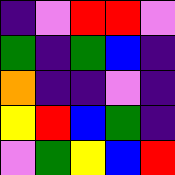[["indigo", "violet", "red", "red", "violet"], ["green", "indigo", "green", "blue", "indigo"], ["orange", "indigo", "indigo", "violet", "indigo"], ["yellow", "red", "blue", "green", "indigo"], ["violet", "green", "yellow", "blue", "red"]]